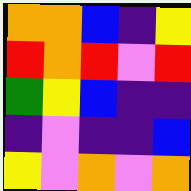[["orange", "orange", "blue", "indigo", "yellow"], ["red", "orange", "red", "violet", "red"], ["green", "yellow", "blue", "indigo", "indigo"], ["indigo", "violet", "indigo", "indigo", "blue"], ["yellow", "violet", "orange", "violet", "orange"]]